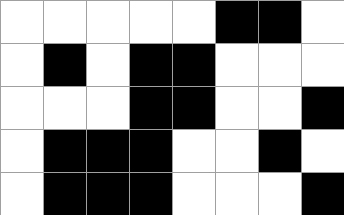[["white", "white", "white", "white", "white", "black", "black", "white"], ["white", "black", "white", "black", "black", "white", "white", "white"], ["white", "white", "white", "black", "black", "white", "white", "black"], ["white", "black", "black", "black", "white", "white", "black", "white"], ["white", "black", "black", "black", "white", "white", "white", "black"]]